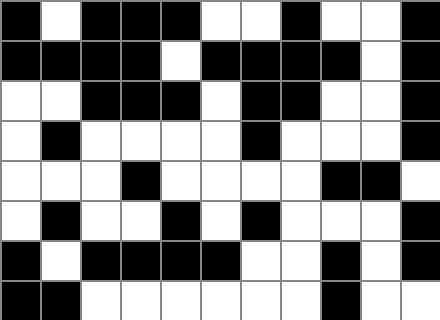[["black", "white", "black", "black", "black", "white", "white", "black", "white", "white", "black"], ["black", "black", "black", "black", "white", "black", "black", "black", "black", "white", "black"], ["white", "white", "black", "black", "black", "white", "black", "black", "white", "white", "black"], ["white", "black", "white", "white", "white", "white", "black", "white", "white", "white", "black"], ["white", "white", "white", "black", "white", "white", "white", "white", "black", "black", "white"], ["white", "black", "white", "white", "black", "white", "black", "white", "white", "white", "black"], ["black", "white", "black", "black", "black", "black", "white", "white", "black", "white", "black"], ["black", "black", "white", "white", "white", "white", "white", "white", "black", "white", "white"]]